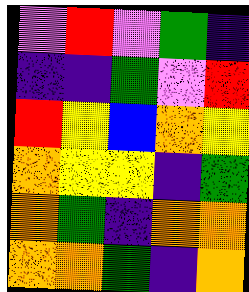[["violet", "red", "violet", "green", "indigo"], ["indigo", "indigo", "green", "violet", "red"], ["red", "yellow", "blue", "orange", "yellow"], ["orange", "yellow", "yellow", "indigo", "green"], ["orange", "green", "indigo", "orange", "orange"], ["orange", "orange", "green", "indigo", "orange"]]